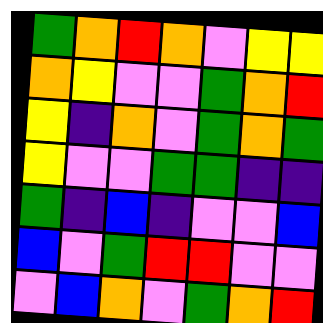[["green", "orange", "red", "orange", "violet", "yellow", "yellow"], ["orange", "yellow", "violet", "violet", "green", "orange", "red"], ["yellow", "indigo", "orange", "violet", "green", "orange", "green"], ["yellow", "violet", "violet", "green", "green", "indigo", "indigo"], ["green", "indigo", "blue", "indigo", "violet", "violet", "blue"], ["blue", "violet", "green", "red", "red", "violet", "violet"], ["violet", "blue", "orange", "violet", "green", "orange", "red"]]